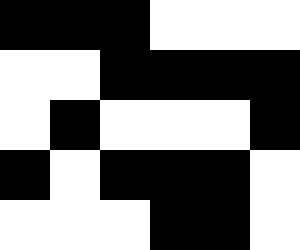[["black", "black", "black", "white", "white", "white"], ["white", "white", "black", "black", "black", "black"], ["white", "black", "white", "white", "white", "black"], ["black", "white", "black", "black", "black", "white"], ["white", "white", "white", "black", "black", "white"]]